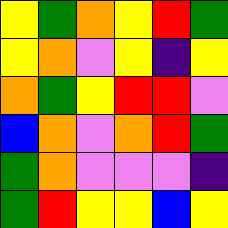[["yellow", "green", "orange", "yellow", "red", "green"], ["yellow", "orange", "violet", "yellow", "indigo", "yellow"], ["orange", "green", "yellow", "red", "red", "violet"], ["blue", "orange", "violet", "orange", "red", "green"], ["green", "orange", "violet", "violet", "violet", "indigo"], ["green", "red", "yellow", "yellow", "blue", "yellow"]]